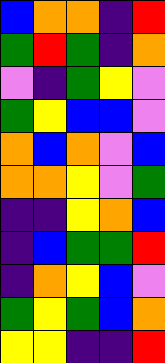[["blue", "orange", "orange", "indigo", "red"], ["green", "red", "green", "indigo", "orange"], ["violet", "indigo", "green", "yellow", "violet"], ["green", "yellow", "blue", "blue", "violet"], ["orange", "blue", "orange", "violet", "blue"], ["orange", "orange", "yellow", "violet", "green"], ["indigo", "indigo", "yellow", "orange", "blue"], ["indigo", "blue", "green", "green", "red"], ["indigo", "orange", "yellow", "blue", "violet"], ["green", "yellow", "green", "blue", "orange"], ["yellow", "yellow", "indigo", "indigo", "red"]]